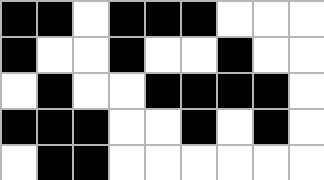[["black", "black", "white", "black", "black", "black", "white", "white", "white"], ["black", "white", "white", "black", "white", "white", "black", "white", "white"], ["white", "black", "white", "white", "black", "black", "black", "black", "white"], ["black", "black", "black", "white", "white", "black", "white", "black", "white"], ["white", "black", "black", "white", "white", "white", "white", "white", "white"]]